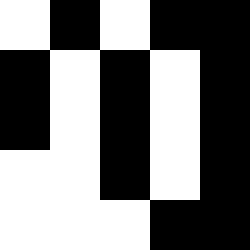[["white", "black", "white", "black", "black"], ["black", "white", "black", "white", "black"], ["black", "white", "black", "white", "black"], ["white", "white", "black", "white", "black"], ["white", "white", "white", "black", "black"]]